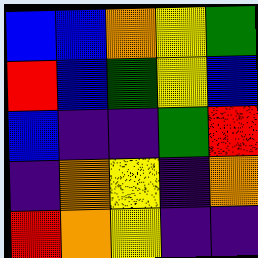[["blue", "blue", "orange", "yellow", "green"], ["red", "blue", "green", "yellow", "blue"], ["blue", "indigo", "indigo", "green", "red"], ["indigo", "orange", "yellow", "indigo", "orange"], ["red", "orange", "yellow", "indigo", "indigo"]]